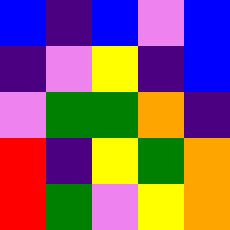[["blue", "indigo", "blue", "violet", "blue"], ["indigo", "violet", "yellow", "indigo", "blue"], ["violet", "green", "green", "orange", "indigo"], ["red", "indigo", "yellow", "green", "orange"], ["red", "green", "violet", "yellow", "orange"]]